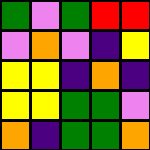[["green", "violet", "green", "red", "red"], ["violet", "orange", "violet", "indigo", "yellow"], ["yellow", "yellow", "indigo", "orange", "indigo"], ["yellow", "yellow", "green", "green", "violet"], ["orange", "indigo", "green", "green", "orange"]]